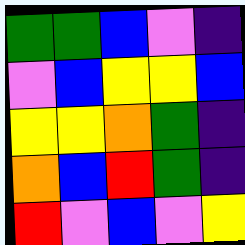[["green", "green", "blue", "violet", "indigo"], ["violet", "blue", "yellow", "yellow", "blue"], ["yellow", "yellow", "orange", "green", "indigo"], ["orange", "blue", "red", "green", "indigo"], ["red", "violet", "blue", "violet", "yellow"]]